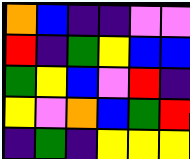[["orange", "blue", "indigo", "indigo", "violet", "violet"], ["red", "indigo", "green", "yellow", "blue", "blue"], ["green", "yellow", "blue", "violet", "red", "indigo"], ["yellow", "violet", "orange", "blue", "green", "red"], ["indigo", "green", "indigo", "yellow", "yellow", "yellow"]]